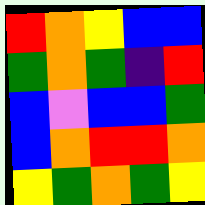[["red", "orange", "yellow", "blue", "blue"], ["green", "orange", "green", "indigo", "red"], ["blue", "violet", "blue", "blue", "green"], ["blue", "orange", "red", "red", "orange"], ["yellow", "green", "orange", "green", "yellow"]]